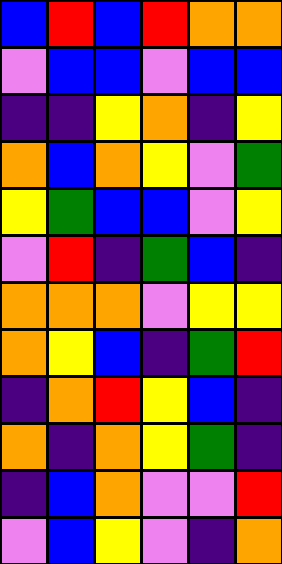[["blue", "red", "blue", "red", "orange", "orange"], ["violet", "blue", "blue", "violet", "blue", "blue"], ["indigo", "indigo", "yellow", "orange", "indigo", "yellow"], ["orange", "blue", "orange", "yellow", "violet", "green"], ["yellow", "green", "blue", "blue", "violet", "yellow"], ["violet", "red", "indigo", "green", "blue", "indigo"], ["orange", "orange", "orange", "violet", "yellow", "yellow"], ["orange", "yellow", "blue", "indigo", "green", "red"], ["indigo", "orange", "red", "yellow", "blue", "indigo"], ["orange", "indigo", "orange", "yellow", "green", "indigo"], ["indigo", "blue", "orange", "violet", "violet", "red"], ["violet", "blue", "yellow", "violet", "indigo", "orange"]]